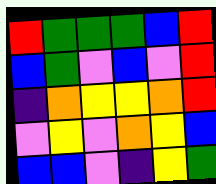[["red", "green", "green", "green", "blue", "red"], ["blue", "green", "violet", "blue", "violet", "red"], ["indigo", "orange", "yellow", "yellow", "orange", "red"], ["violet", "yellow", "violet", "orange", "yellow", "blue"], ["blue", "blue", "violet", "indigo", "yellow", "green"]]